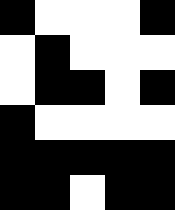[["black", "white", "white", "white", "black"], ["white", "black", "white", "white", "white"], ["white", "black", "black", "white", "black"], ["black", "white", "white", "white", "white"], ["black", "black", "black", "black", "black"], ["black", "black", "white", "black", "black"]]